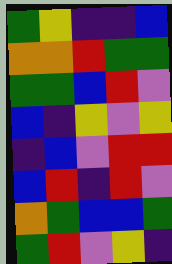[["green", "yellow", "indigo", "indigo", "blue"], ["orange", "orange", "red", "green", "green"], ["green", "green", "blue", "red", "violet"], ["blue", "indigo", "yellow", "violet", "yellow"], ["indigo", "blue", "violet", "red", "red"], ["blue", "red", "indigo", "red", "violet"], ["orange", "green", "blue", "blue", "green"], ["green", "red", "violet", "yellow", "indigo"]]